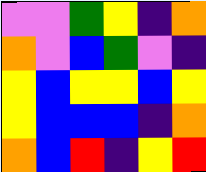[["violet", "violet", "green", "yellow", "indigo", "orange"], ["orange", "violet", "blue", "green", "violet", "indigo"], ["yellow", "blue", "yellow", "yellow", "blue", "yellow"], ["yellow", "blue", "blue", "blue", "indigo", "orange"], ["orange", "blue", "red", "indigo", "yellow", "red"]]